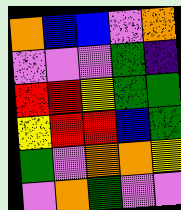[["orange", "blue", "blue", "violet", "orange"], ["violet", "violet", "violet", "green", "indigo"], ["red", "red", "yellow", "green", "green"], ["yellow", "red", "red", "blue", "green"], ["green", "violet", "orange", "orange", "yellow"], ["violet", "orange", "green", "violet", "violet"]]